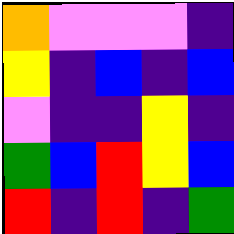[["orange", "violet", "violet", "violet", "indigo"], ["yellow", "indigo", "blue", "indigo", "blue"], ["violet", "indigo", "indigo", "yellow", "indigo"], ["green", "blue", "red", "yellow", "blue"], ["red", "indigo", "red", "indigo", "green"]]